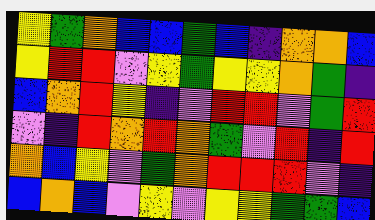[["yellow", "green", "orange", "blue", "blue", "green", "blue", "indigo", "orange", "orange", "blue"], ["yellow", "red", "red", "violet", "yellow", "green", "yellow", "yellow", "orange", "green", "indigo"], ["blue", "orange", "red", "yellow", "indigo", "violet", "red", "red", "violet", "green", "red"], ["violet", "indigo", "red", "orange", "red", "orange", "green", "violet", "red", "indigo", "red"], ["orange", "blue", "yellow", "violet", "green", "orange", "red", "red", "red", "violet", "indigo"], ["blue", "orange", "blue", "violet", "yellow", "violet", "yellow", "yellow", "green", "green", "blue"]]